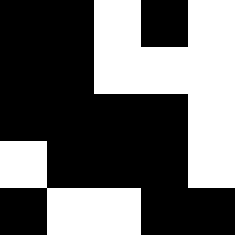[["black", "black", "white", "black", "white"], ["black", "black", "white", "white", "white"], ["black", "black", "black", "black", "white"], ["white", "black", "black", "black", "white"], ["black", "white", "white", "black", "black"]]